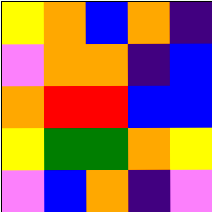[["yellow", "orange", "blue", "orange", "indigo"], ["violet", "orange", "orange", "indigo", "blue"], ["orange", "red", "red", "blue", "blue"], ["yellow", "green", "green", "orange", "yellow"], ["violet", "blue", "orange", "indigo", "violet"]]